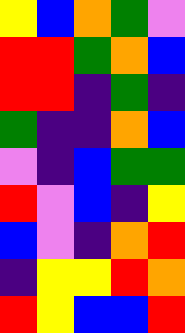[["yellow", "blue", "orange", "green", "violet"], ["red", "red", "green", "orange", "blue"], ["red", "red", "indigo", "green", "indigo"], ["green", "indigo", "indigo", "orange", "blue"], ["violet", "indigo", "blue", "green", "green"], ["red", "violet", "blue", "indigo", "yellow"], ["blue", "violet", "indigo", "orange", "red"], ["indigo", "yellow", "yellow", "red", "orange"], ["red", "yellow", "blue", "blue", "red"]]